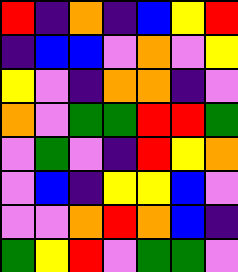[["red", "indigo", "orange", "indigo", "blue", "yellow", "red"], ["indigo", "blue", "blue", "violet", "orange", "violet", "yellow"], ["yellow", "violet", "indigo", "orange", "orange", "indigo", "violet"], ["orange", "violet", "green", "green", "red", "red", "green"], ["violet", "green", "violet", "indigo", "red", "yellow", "orange"], ["violet", "blue", "indigo", "yellow", "yellow", "blue", "violet"], ["violet", "violet", "orange", "red", "orange", "blue", "indigo"], ["green", "yellow", "red", "violet", "green", "green", "violet"]]